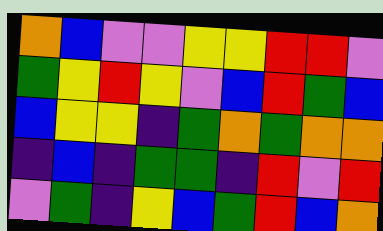[["orange", "blue", "violet", "violet", "yellow", "yellow", "red", "red", "violet"], ["green", "yellow", "red", "yellow", "violet", "blue", "red", "green", "blue"], ["blue", "yellow", "yellow", "indigo", "green", "orange", "green", "orange", "orange"], ["indigo", "blue", "indigo", "green", "green", "indigo", "red", "violet", "red"], ["violet", "green", "indigo", "yellow", "blue", "green", "red", "blue", "orange"]]